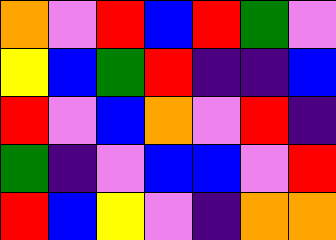[["orange", "violet", "red", "blue", "red", "green", "violet"], ["yellow", "blue", "green", "red", "indigo", "indigo", "blue"], ["red", "violet", "blue", "orange", "violet", "red", "indigo"], ["green", "indigo", "violet", "blue", "blue", "violet", "red"], ["red", "blue", "yellow", "violet", "indigo", "orange", "orange"]]